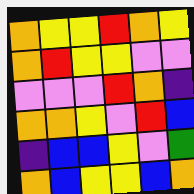[["orange", "yellow", "yellow", "red", "orange", "yellow"], ["orange", "red", "yellow", "yellow", "violet", "violet"], ["violet", "violet", "violet", "red", "orange", "indigo"], ["orange", "orange", "yellow", "violet", "red", "blue"], ["indigo", "blue", "blue", "yellow", "violet", "green"], ["orange", "blue", "yellow", "yellow", "blue", "orange"]]